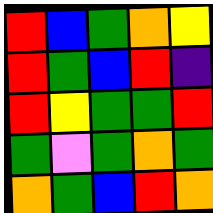[["red", "blue", "green", "orange", "yellow"], ["red", "green", "blue", "red", "indigo"], ["red", "yellow", "green", "green", "red"], ["green", "violet", "green", "orange", "green"], ["orange", "green", "blue", "red", "orange"]]